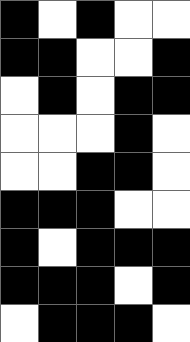[["black", "white", "black", "white", "white"], ["black", "black", "white", "white", "black"], ["white", "black", "white", "black", "black"], ["white", "white", "white", "black", "white"], ["white", "white", "black", "black", "white"], ["black", "black", "black", "white", "white"], ["black", "white", "black", "black", "black"], ["black", "black", "black", "white", "black"], ["white", "black", "black", "black", "white"]]